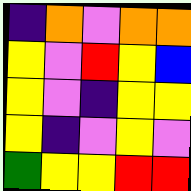[["indigo", "orange", "violet", "orange", "orange"], ["yellow", "violet", "red", "yellow", "blue"], ["yellow", "violet", "indigo", "yellow", "yellow"], ["yellow", "indigo", "violet", "yellow", "violet"], ["green", "yellow", "yellow", "red", "red"]]